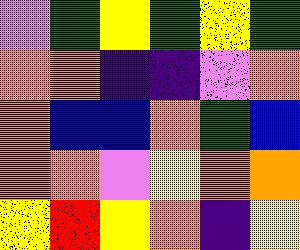[["violet", "green", "yellow", "green", "yellow", "green"], ["orange", "orange", "indigo", "indigo", "violet", "orange"], ["orange", "blue", "blue", "orange", "green", "blue"], ["orange", "orange", "violet", "yellow", "orange", "orange"], ["yellow", "red", "yellow", "orange", "indigo", "yellow"]]